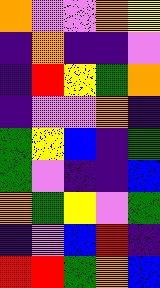[["orange", "violet", "violet", "orange", "yellow"], ["indigo", "orange", "indigo", "indigo", "violet"], ["indigo", "red", "yellow", "green", "orange"], ["indigo", "violet", "violet", "orange", "indigo"], ["green", "yellow", "blue", "indigo", "green"], ["green", "violet", "indigo", "indigo", "blue"], ["orange", "green", "yellow", "violet", "green"], ["indigo", "violet", "blue", "red", "indigo"], ["red", "red", "green", "orange", "blue"]]